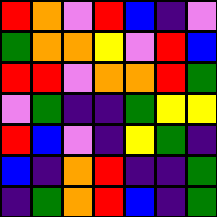[["red", "orange", "violet", "red", "blue", "indigo", "violet"], ["green", "orange", "orange", "yellow", "violet", "red", "blue"], ["red", "red", "violet", "orange", "orange", "red", "green"], ["violet", "green", "indigo", "indigo", "green", "yellow", "yellow"], ["red", "blue", "violet", "indigo", "yellow", "green", "indigo"], ["blue", "indigo", "orange", "red", "indigo", "indigo", "green"], ["indigo", "green", "orange", "red", "blue", "indigo", "green"]]